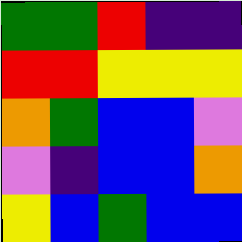[["green", "green", "red", "indigo", "indigo"], ["red", "red", "yellow", "yellow", "yellow"], ["orange", "green", "blue", "blue", "violet"], ["violet", "indigo", "blue", "blue", "orange"], ["yellow", "blue", "green", "blue", "blue"]]